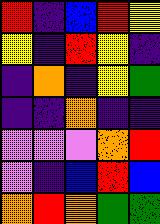[["red", "indigo", "blue", "red", "yellow"], ["yellow", "indigo", "red", "yellow", "indigo"], ["indigo", "orange", "indigo", "yellow", "green"], ["indigo", "indigo", "orange", "indigo", "indigo"], ["violet", "violet", "violet", "orange", "red"], ["violet", "indigo", "blue", "red", "blue"], ["orange", "red", "orange", "green", "green"]]